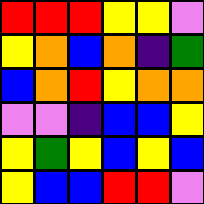[["red", "red", "red", "yellow", "yellow", "violet"], ["yellow", "orange", "blue", "orange", "indigo", "green"], ["blue", "orange", "red", "yellow", "orange", "orange"], ["violet", "violet", "indigo", "blue", "blue", "yellow"], ["yellow", "green", "yellow", "blue", "yellow", "blue"], ["yellow", "blue", "blue", "red", "red", "violet"]]